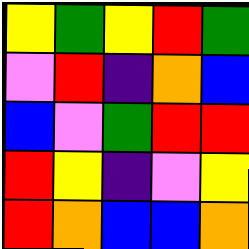[["yellow", "green", "yellow", "red", "green"], ["violet", "red", "indigo", "orange", "blue"], ["blue", "violet", "green", "red", "red"], ["red", "yellow", "indigo", "violet", "yellow"], ["red", "orange", "blue", "blue", "orange"]]